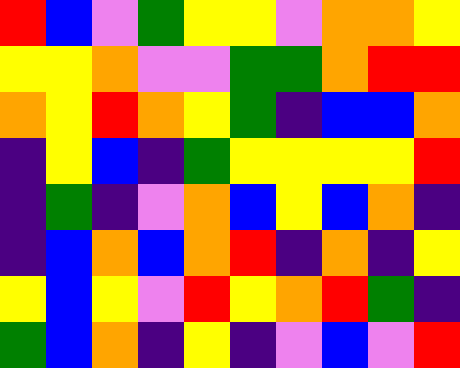[["red", "blue", "violet", "green", "yellow", "yellow", "violet", "orange", "orange", "yellow"], ["yellow", "yellow", "orange", "violet", "violet", "green", "green", "orange", "red", "red"], ["orange", "yellow", "red", "orange", "yellow", "green", "indigo", "blue", "blue", "orange"], ["indigo", "yellow", "blue", "indigo", "green", "yellow", "yellow", "yellow", "yellow", "red"], ["indigo", "green", "indigo", "violet", "orange", "blue", "yellow", "blue", "orange", "indigo"], ["indigo", "blue", "orange", "blue", "orange", "red", "indigo", "orange", "indigo", "yellow"], ["yellow", "blue", "yellow", "violet", "red", "yellow", "orange", "red", "green", "indigo"], ["green", "blue", "orange", "indigo", "yellow", "indigo", "violet", "blue", "violet", "red"]]